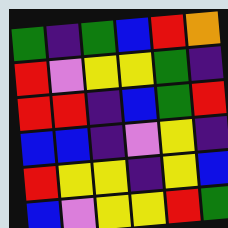[["green", "indigo", "green", "blue", "red", "orange"], ["red", "violet", "yellow", "yellow", "green", "indigo"], ["red", "red", "indigo", "blue", "green", "red"], ["blue", "blue", "indigo", "violet", "yellow", "indigo"], ["red", "yellow", "yellow", "indigo", "yellow", "blue"], ["blue", "violet", "yellow", "yellow", "red", "green"]]